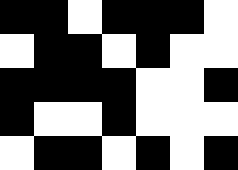[["black", "black", "white", "black", "black", "black", "white"], ["white", "black", "black", "white", "black", "white", "white"], ["black", "black", "black", "black", "white", "white", "black"], ["black", "white", "white", "black", "white", "white", "white"], ["white", "black", "black", "white", "black", "white", "black"]]